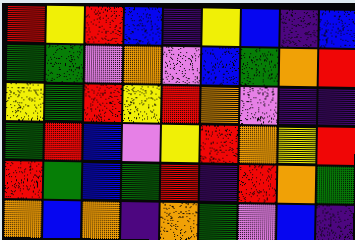[["red", "yellow", "red", "blue", "indigo", "yellow", "blue", "indigo", "blue"], ["green", "green", "violet", "orange", "violet", "blue", "green", "orange", "red"], ["yellow", "green", "red", "yellow", "red", "orange", "violet", "indigo", "indigo"], ["green", "red", "blue", "violet", "yellow", "red", "orange", "yellow", "red"], ["red", "green", "blue", "green", "red", "indigo", "red", "orange", "green"], ["orange", "blue", "orange", "indigo", "orange", "green", "violet", "blue", "indigo"]]